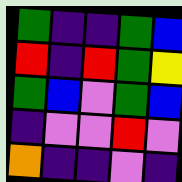[["green", "indigo", "indigo", "green", "blue"], ["red", "indigo", "red", "green", "yellow"], ["green", "blue", "violet", "green", "blue"], ["indigo", "violet", "violet", "red", "violet"], ["orange", "indigo", "indigo", "violet", "indigo"]]